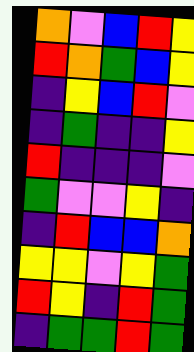[["orange", "violet", "blue", "red", "yellow"], ["red", "orange", "green", "blue", "yellow"], ["indigo", "yellow", "blue", "red", "violet"], ["indigo", "green", "indigo", "indigo", "yellow"], ["red", "indigo", "indigo", "indigo", "violet"], ["green", "violet", "violet", "yellow", "indigo"], ["indigo", "red", "blue", "blue", "orange"], ["yellow", "yellow", "violet", "yellow", "green"], ["red", "yellow", "indigo", "red", "green"], ["indigo", "green", "green", "red", "green"]]